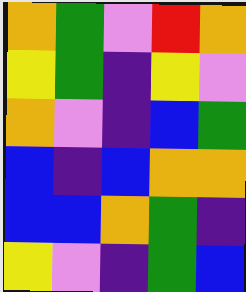[["orange", "green", "violet", "red", "orange"], ["yellow", "green", "indigo", "yellow", "violet"], ["orange", "violet", "indigo", "blue", "green"], ["blue", "indigo", "blue", "orange", "orange"], ["blue", "blue", "orange", "green", "indigo"], ["yellow", "violet", "indigo", "green", "blue"]]